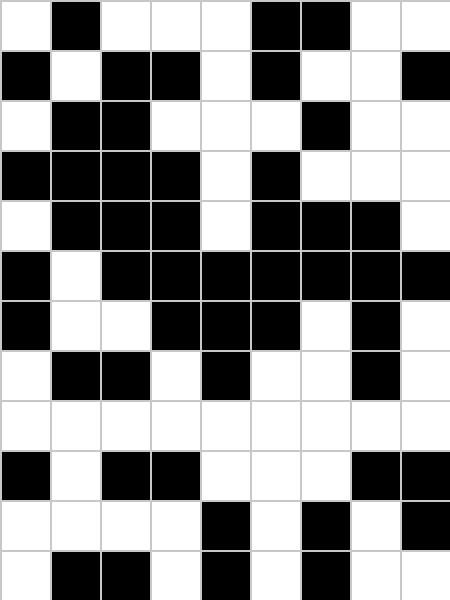[["white", "black", "white", "white", "white", "black", "black", "white", "white"], ["black", "white", "black", "black", "white", "black", "white", "white", "black"], ["white", "black", "black", "white", "white", "white", "black", "white", "white"], ["black", "black", "black", "black", "white", "black", "white", "white", "white"], ["white", "black", "black", "black", "white", "black", "black", "black", "white"], ["black", "white", "black", "black", "black", "black", "black", "black", "black"], ["black", "white", "white", "black", "black", "black", "white", "black", "white"], ["white", "black", "black", "white", "black", "white", "white", "black", "white"], ["white", "white", "white", "white", "white", "white", "white", "white", "white"], ["black", "white", "black", "black", "white", "white", "white", "black", "black"], ["white", "white", "white", "white", "black", "white", "black", "white", "black"], ["white", "black", "black", "white", "black", "white", "black", "white", "white"]]